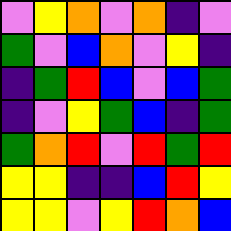[["violet", "yellow", "orange", "violet", "orange", "indigo", "violet"], ["green", "violet", "blue", "orange", "violet", "yellow", "indigo"], ["indigo", "green", "red", "blue", "violet", "blue", "green"], ["indigo", "violet", "yellow", "green", "blue", "indigo", "green"], ["green", "orange", "red", "violet", "red", "green", "red"], ["yellow", "yellow", "indigo", "indigo", "blue", "red", "yellow"], ["yellow", "yellow", "violet", "yellow", "red", "orange", "blue"]]